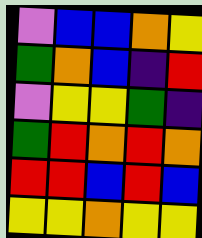[["violet", "blue", "blue", "orange", "yellow"], ["green", "orange", "blue", "indigo", "red"], ["violet", "yellow", "yellow", "green", "indigo"], ["green", "red", "orange", "red", "orange"], ["red", "red", "blue", "red", "blue"], ["yellow", "yellow", "orange", "yellow", "yellow"]]